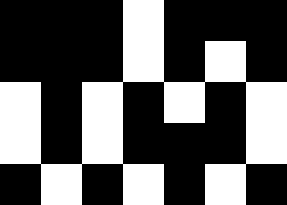[["black", "black", "black", "white", "black", "black", "black"], ["black", "black", "black", "white", "black", "white", "black"], ["white", "black", "white", "black", "white", "black", "white"], ["white", "black", "white", "black", "black", "black", "white"], ["black", "white", "black", "white", "black", "white", "black"]]